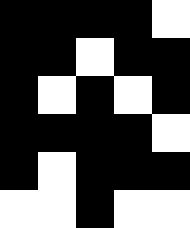[["black", "black", "black", "black", "white"], ["black", "black", "white", "black", "black"], ["black", "white", "black", "white", "black"], ["black", "black", "black", "black", "white"], ["black", "white", "black", "black", "black"], ["white", "white", "black", "white", "white"]]